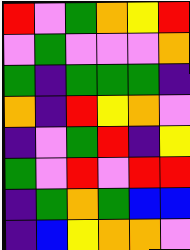[["red", "violet", "green", "orange", "yellow", "red"], ["violet", "green", "violet", "violet", "violet", "orange"], ["green", "indigo", "green", "green", "green", "indigo"], ["orange", "indigo", "red", "yellow", "orange", "violet"], ["indigo", "violet", "green", "red", "indigo", "yellow"], ["green", "violet", "red", "violet", "red", "red"], ["indigo", "green", "orange", "green", "blue", "blue"], ["indigo", "blue", "yellow", "orange", "orange", "violet"]]